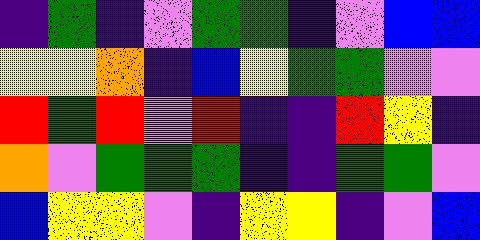[["indigo", "green", "indigo", "violet", "green", "green", "indigo", "violet", "blue", "blue"], ["yellow", "yellow", "orange", "indigo", "blue", "yellow", "green", "green", "violet", "violet"], ["red", "green", "red", "violet", "red", "indigo", "indigo", "red", "yellow", "indigo"], ["orange", "violet", "green", "green", "green", "indigo", "indigo", "green", "green", "violet"], ["blue", "yellow", "yellow", "violet", "indigo", "yellow", "yellow", "indigo", "violet", "blue"]]